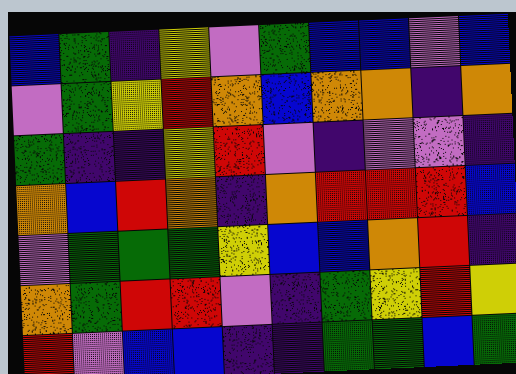[["blue", "green", "indigo", "yellow", "violet", "green", "blue", "blue", "violet", "blue"], ["violet", "green", "yellow", "red", "orange", "blue", "orange", "orange", "indigo", "orange"], ["green", "indigo", "indigo", "yellow", "red", "violet", "indigo", "violet", "violet", "indigo"], ["orange", "blue", "red", "orange", "indigo", "orange", "red", "red", "red", "blue"], ["violet", "green", "green", "green", "yellow", "blue", "blue", "orange", "red", "indigo"], ["orange", "green", "red", "red", "violet", "indigo", "green", "yellow", "red", "yellow"], ["red", "violet", "blue", "blue", "indigo", "indigo", "green", "green", "blue", "green"]]